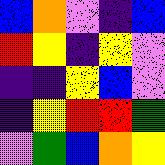[["blue", "orange", "violet", "indigo", "blue"], ["red", "yellow", "indigo", "yellow", "violet"], ["indigo", "indigo", "yellow", "blue", "violet"], ["indigo", "yellow", "red", "red", "green"], ["violet", "green", "blue", "orange", "yellow"]]